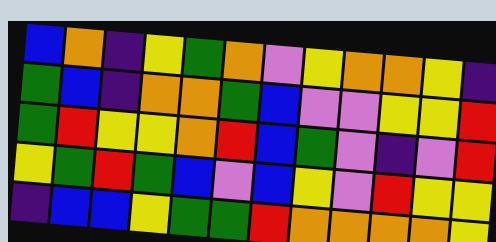[["blue", "orange", "indigo", "yellow", "green", "orange", "violet", "yellow", "orange", "orange", "yellow", "indigo"], ["green", "blue", "indigo", "orange", "orange", "green", "blue", "violet", "violet", "yellow", "yellow", "red"], ["green", "red", "yellow", "yellow", "orange", "red", "blue", "green", "violet", "indigo", "violet", "red"], ["yellow", "green", "red", "green", "blue", "violet", "blue", "yellow", "violet", "red", "yellow", "yellow"], ["indigo", "blue", "blue", "yellow", "green", "green", "red", "orange", "orange", "orange", "orange", "yellow"]]